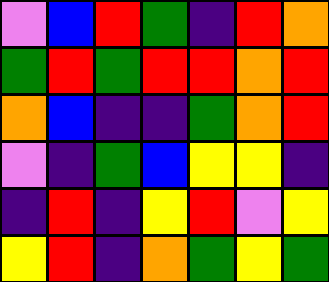[["violet", "blue", "red", "green", "indigo", "red", "orange"], ["green", "red", "green", "red", "red", "orange", "red"], ["orange", "blue", "indigo", "indigo", "green", "orange", "red"], ["violet", "indigo", "green", "blue", "yellow", "yellow", "indigo"], ["indigo", "red", "indigo", "yellow", "red", "violet", "yellow"], ["yellow", "red", "indigo", "orange", "green", "yellow", "green"]]